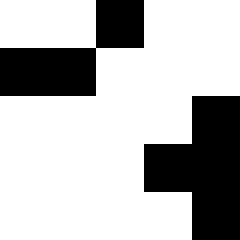[["white", "white", "black", "white", "white"], ["black", "black", "white", "white", "white"], ["white", "white", "white", "white", "black"], ["white", "white", "white", "black", "black"], ["white", "white", "white", "white", "black"]]